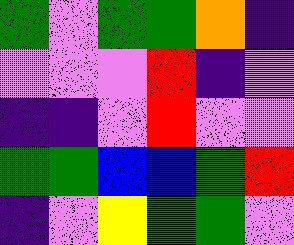[["green", "violet", "green", "green", "orange", "indigo"], ["violet", "violet", "violet", "red", "indigo", "violet"], ["indigo", "indigo", "violet", "red", "violet", "violet"], ["green", "green", "blue", "blue", "green", "red"], ["indigo", "violet", "yellow", "green", "green", "violet"]]